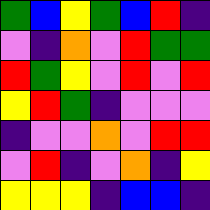[["green", "blue", "yellow", "green", "blue", "red", "indigo"], ["violet", "indigo", "orange", "violet", "red", "green", "green"], ["red", "green", "yellow", "violet", "red", "violet", "red"], ["yellow", "red", "green", "indigo", "violet", "violet", "violet"], ["indigo", "violet", "violet", "orange", "violet", "red", "red"], ["violet", "red", "indigo", "violet", "orange", "indigo", "yellow"], ["yellow", "yellow", "yellow", "indigo", "blue", "blue", "indigo"]]